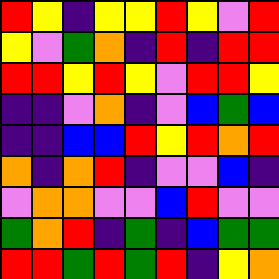[["red", "yellow", "indigo", "yellow", "yellow", "red", "yellow", "violet", "red"], ["yellow", "violet", "green", "orange", "indigo", "red", "indigo", "red", "red"], ["red", "red", "yellow", "red", "yellow", "violet", "red", "red", "yellow"], ["indigo", "indigo", "violet", "orange", "indigo", "violet", "blue", "green", "blue"], ["indigo", "indigo", "blue", "blue", "red", "yellow", "red", "orange", "red"], ["orange", "indigo", "orange", "red", "indigo", "violet", "violet", "blue", "indigo"], ["violet", "orange", "orange", "violet", "violet", "blue", "red", "violet", "violet"], ["green", "orange", "red", "indigo", "green", "indigo", "blue", "green", "green"], ["red", "red", "green", "red", "green", "red", "indigo", "yellow", "orange"]]